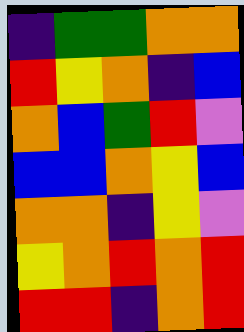[["indigo", "green", "green", "orange", "orange"], ["red", "yellow", "orange", "indigo", "blue"], ["orange", "blue", "green", "red", "violet"], ["blue", "blue", "orange", "yellow", "blue"], ["orange", "orange", "indigo", "yellow", "violet"], ["yellow", "orange", "red", "orange", "red"], ["red", "red", "indigo", "orange", "red"]]